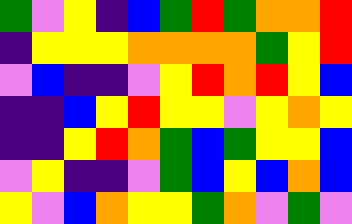[["green", "violet", "yellow", "indigo", "blue", "green", "red", "green", "orange", "orange", "red"], ["indigo", "yellow", "yellow", "yellow", "orange", "orange", "orange", "orange", "green", "yellow", "red"], ["violet", "blue", "indigo", "indigo", "violet", "yellow", "red", "orange", "red", "yellow", "blue"], ["indigo", "indigo", "blue", "yellow", "red", "yellow", "yellow", "violet", "yellow", "orange", "yellow"], ["indigo", "indigo", "yellow", "red", "orange", "green", "blue", "green", "yellow", "yellow", "blue"], ["violet", "yellow", "indigo", "indigo", "violet", "green", "blue", "yellow", "blue", "orange", "blue"], ["yellow", "violet", "blue", "orange", "yellow", "yellow", "green", "orange", "violet", "green", "violet"]]